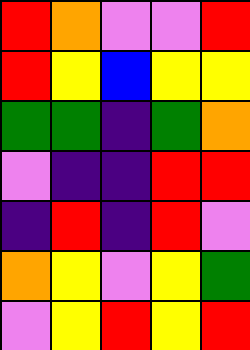[["red", "orange", "violet", "violet", "red"], ["red", "yellow", "blue", "yellow", "yellow"], ["green", "green", "indigo", "green", "orange"], ["violet", "indigo", "indigo", "red", "red"], ["indigo", "red", "indigo", "red", "violet"], ["orange", "yellow", "violet", "yellow", "green"], ["violet", "yellow", "red", "yellow", "red"]]